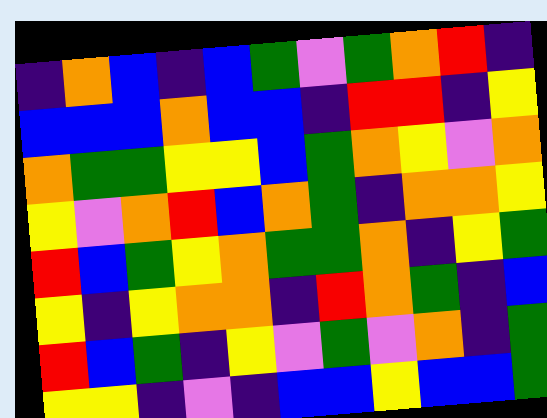[["indigo", "orange", "blue", "indigo", "blue", "green", "violet", "green", "orange", "red", "indigo"], ["blue", "blue", "blue", "orange", "blue", "blue", "indigo", "red", "red", "indigo", "yellow"], ["orange", "green", "green", "yellow", "yellow", "blue", "green", "orange", "yellow", "violet", "orange"], ["yellow", "violet", "orange", "red", "blue", "orange", "green", "indigo", "orange", "orange", "yellow"], ["red", "blue", "green", "yellow", "orange", "green", "green", "orange", "indigo", "yellow", "green"], ["yellow", "indigo", "yellow", "orange", "orange", "indigo", "red", "orange", "green", "indigo", "blue"], ["red", "blue", "green", "indigo", "yellow", "violet", "green", "violet", "orange", "indigo", "green"], ["yellow", "yellow", "indigo", "violet", "indigo", "blue", "blue", "yellow", "blue", "blue", "green"]]